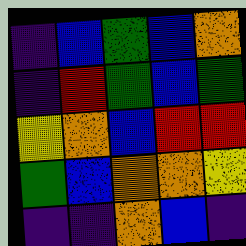[["indigo", "blue", "green", "blue", "orange"], ["indigo", "red", "green", "blue", "green"], ["yellow", "orange", "blue", "red", "red"], ["green", "blue", "orange", "orange", "yellow"], ["indigo", "indigo", "orange", "blue", "indigo"]]